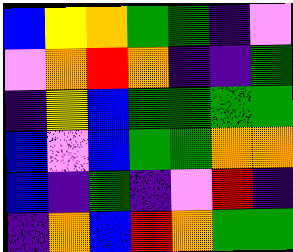[["blue", "yellow", "orange", "green", "green", "indigo", "violet"], ["violet", "orange", "red", "orange", "indigo", "indigo", "green"], ["indigo", "yellow", "blue", "green", "green", "green", "green"], ["blue", "violet", "blue", "green", "green", "orange", "orange"], ["blue", "indigo", "green", "indigo", "violet", "red", "indigo"], ["indigo", "orange", "blue", "red", "orange", "green", "green"]]